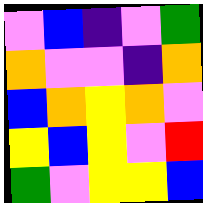[["violet", "blue", "indigo", "violet", "green"], ["orange", "violet", "violet", "indigo", "orange"], ["blue", "orange", "yellow", "orange", "violet"], ["yellow", "blue", "yellow", "violet", "red"], ["green", "violet", "yellow", "yellow", "blue"]]